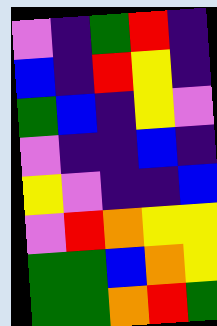[["violet", "indigo", "green", "red", "indigo"], ["blue", "indigo", "red", "yellow", "indigo"], ["green", "blue", "indigo", "yellow", "violet"], ["violet", "indigo", "indigo", "blue", "indigo"], ["yellow", "violet", "indigo", "indigo", "blue"], ["violet", "red", "orange", "yellow", "yellow"], ["green", "green", "blue", "orange", "yellow"], ["green", "green", "orange", "red", "green"]]